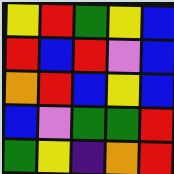[["yellow", "red", "green", "yellow", "blue"], ["red", "blue", "red", "violet", "blue"], ["orange", "red", "blue", "yellow", "blue"], ["blue", "violet", "green", "green", "red"], ["green", "yellow", "indigo", "orange", "red"]]